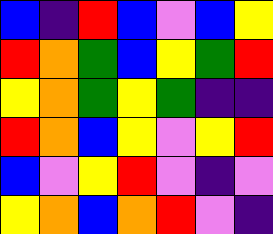[["blue", "indigo", "red", "blue", "violet", "blue", "yellow"], ["red", "orange", "green", "blue", "yellow", "green", "red"], ["yellow", "orange", "green", "yellow", "green", "indigo", "indigo"], ["red", "orange", "blue", "yellow", "violet", "yellow", "red"], ["blue", "violet", "yellow", "red", "violet", "indigo", "violet"], ["yellow", "orange", "blue", "orange", "red", "violet", "indigo"]]